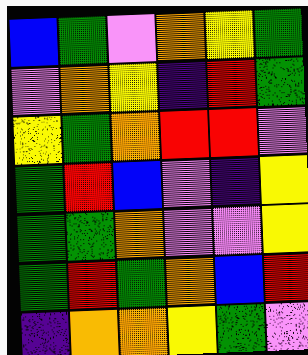[["blue", "green", "violet", "orange", "yellow", "green"], ["violet", "orange", "yellow", "indigo", "red", "green"], ["yellow", "green", "orange", "red", "red", "violet"], ["green", "red", "blue", "violet", "indigo", "yellow"], ["green", "green", "orange", "violet", "violet", "yellow"], ["green", "red", "green", "orange", "blue", "red"], ["indigo", "orange", "orange", "yellow", "green", "violet"]]